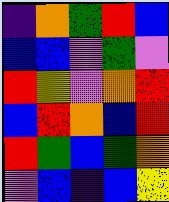[["indigo", "orange", "green", "red", "blue"], ["blue", "blue", "violet", "green", "violet"], ["red", "yellow", "violet", "orange", "red"], ["blue", "red", "orange", "blue", "red"], ["red", "green", "blue", "green", "orange"], ["violet", "blue", "indigo", "blue", "yellow"]]